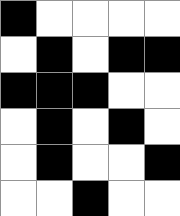[["black", "white", "white", "white", "white"], ["white", "black", "white", "black", "black"], ["black", "black", "black", "white", "white"], ["white", "black", "white", "black", "white"], ["white", "black", "white", "white", "black"], ["white", "white", "black", "white", "white"]]